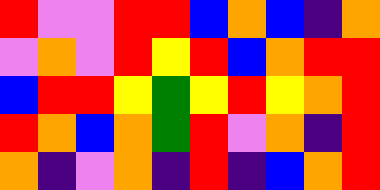[["red", "violet", "violet", "red", "red", "blue", "orange", "blue", "indigo", "orange"], ["violet", "orange", "violet", "red", "yellow", "red", "blue", "orange", "red", "red"], ["blue", "red", "red", "yellow", "green", "yellow", "red", "yellow", "orange", "red"], ["red", "orange", "blue", "orange", "green", "red", "violet", "orange", "indigo", "red"], ["orange", "indigo", "violet", "orange", "indigo", "red", "indigo", "blue", "orange", "red"]]